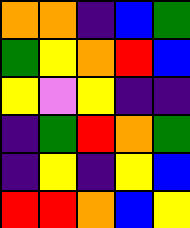[["orange", "orange", "indigo", "blue", "green"], ["green", "yellow", "orange", "red", "blue"], ["yellow", "violet", "yellow", "indigo", "indigo"], ["indigo", "green", "red", "orange", "green"], ["indigo", "yellow", "indigo", "yellow", "blue"], ["red", "red", "orange", "blue", "yellow"]]